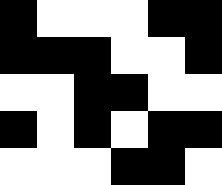[["black", "white", "white", "white", "black", "black"], ["black", "black", "black", "white", "white", "black"], ["white", "white", "black", "black", "white", "white"], ["black", "white", "black", "white", "black", "black"], ["white", "white", "white", "black", "black", "white"]]